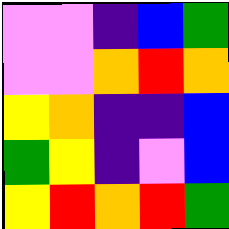[["violet", "violet", "indigo", "blue", "green"], ["violet", "violet", "orange", "red", "orange"], ["yellow", "orange", "indigo", "indigo", "blue"], ["green", "yellow", "indigo", "violet", "blue"], ["yellow", "red", "orange", "red", "green"]]